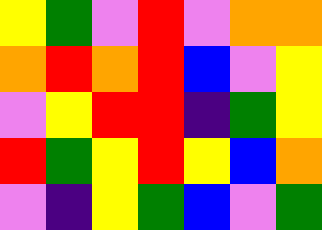[["yellow", "green", "violet", "red", "violet", "orange", "orange"], ["orange", "red", "orange", "red", "blue", "violet", "yellow"], ["violet", "yellow", "red", "red", "indigo", "green", "yellow"], ["red", "green", "yellow", "red", "yellow", "blue", "orange"], ["violet", "indigo", "yellow", "green", "blue", "violet", "green"]]